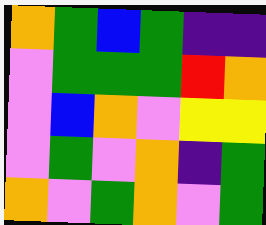[["orange", "green", "blue", "green", "indigo", "indigo"], ["violet", "green", "green", "green", "red", "orange"], ["violet", "blue", "orange", "violet", "yellow", "yellow"], ["violet", "green", "violet", "orange", "indigo", "green"], ["orange", "violet", "green", "orange", "violet", "green"]]